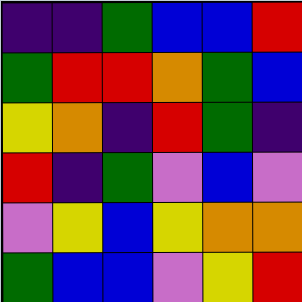[["indigo", "indigo", "green", "blue", "blue", "red"], ["green", "red", "red", "orange", "green", "blue"], ["yellow", "orange", "indigo", "red", "green", "indigo"], ["red", "indigo", "green", "violet", "blue", "violet"], ["violet", "yellow", "blue", "yellow", "orange", "orange"], ["green", "blue", "blue", "violet", "yellow", "red"]]